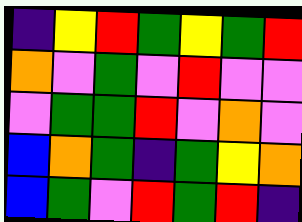[["indigo", "yellow", "red", "green", "yellow", "green", "red"], ["orange", "violet", "green", "violet", "red", "violet", "violet"], ["violet", "green", "green", "red", "violet", "orange", "violet"], ["blue", "orange", "green", "indigo", "green", "yellow", "orange"], ["blue", "green", "violet", "red", "green", "red", "indigo"]]